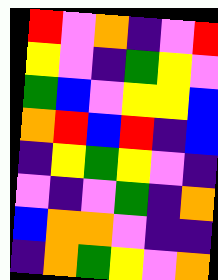[["red", "violet", "orange", "indigo", "violet", "red"], ["yellow", "violet", "indigo", "green", "yellow", "violet"], ["green", "blue", "violet", "yellow", "yellow", "blue"], ["orange", "red", "blue", "red", "indigo", "blue"], ["indigo", "yellow", "green", "yellow", "violet", "indigo"], ["violet", "indigo", "violet", "green", "indigo", "orange"], ["blue", "orange", "orange", "violet", "indigo", "indigo"], ["indigo", "orange", "green", "yellow", "violet", "orange"]]